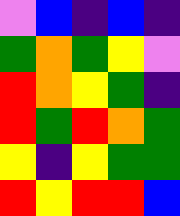[["violet", "blue", "indigo", "blue", "indigo"], ["green", "orange", "green", "yellow", "violet"], ["red", "orange", "yellow", "green", "indigo"], ["red", "green", "red", "orange", "green"], ["yellow", "indigo", "yellow", "green", "green"], ["red", "yellow", "red", "red", "blue"]]